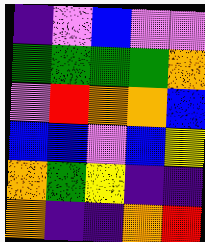[["indigo", "violet", "blue", "violet", "violet"], ["green", "green", "green", "green", "orange"], ["violet", "red", "orange", "orange", "blue"], ["blue", "blue", "violet", "blue", "yellow"], ["orange", "green", "yellow", "indigo", "indigo"], ["orange", "indigo", "indigo", "orange", "red"]]